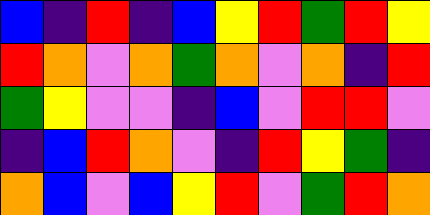[["blue", "indigo", "red", "indigo", "blue", "yellow", "red", "green", "red", "yellow"], ["red", "orange", "violet", "orange", "green", "orange", "violet", "orange", "indigo", "red"], ["green", "yellow", "violet", "violet", "indigo", "blue", "violet", "red", "red", "violet"], ["indigo", "blue", "red", "orange", "violet", "indigo", "red", "yellow", "green", "indigo"], ["orange", "blue", "violet", "blue", "yellow", "red", "violet", "green", "red", "orange"]]